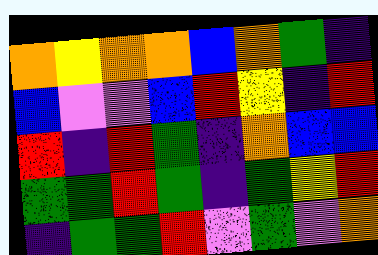[["orange", "yellow", "orange", "orange", "blue", "orange", "green", "indigo"], ["blue", "violet", "violet", "blue", "red", "yellow", "indigo", "red"], ["red", "indigo", "red", "green", "indigo", "orange", "blue", "blue"], ["green", "green", "red", "green", "indigo", "green", "yellow", "red"], ["indigo", "green", "green", "red", "violet", "green", "violet", "orange"]]